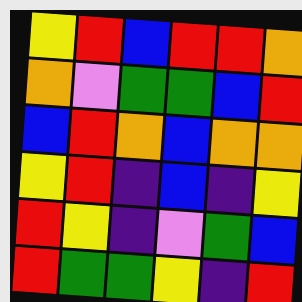[["yellow", "red", "blue", "red", "red", "orange"], ["orange", "violet", "green", "green", "blue", "red"], ["blue", "red", "orange", "blue", "orange", "orange"], ["yellow", "red", "indigo", "blue", "indigo", "yellow"], ["red", "yellow", "indigo", "violet", "green", "blue"], ["red", "green", "green", "yellow", "indigo", "red"]]